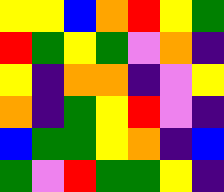[["yellow", "yellow", "blue", "orange", "red", "yellow", "green"], ["red", "green", "yellow", "green", "violet", "orange", "indigo"], ["yellow", "indigo", "orange", "orange", "indigo", "violet", "yellow"], ["orange", "indigo", "green", "yellow", "red", "violet", "indigo"], ["blue", "green", "green", "yellow", "orange", "indigo", "blue"], ["green", "violet", "red", "green", "green", "yellow", "indigo"]]